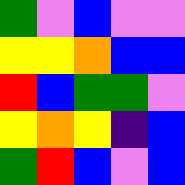[["green", "violet", "blue", "violet", "violet"], ["yellow", "yellow", "orange", "blue", "blue"], ["red", "blue", "green", "green", "violet"], ["yellow", "orange", "yellow", "indigo", "blue"], ["green", "red", "blue", "violet", "blue"]]